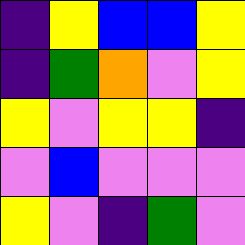[["indigo", "yellow", "blue", "blue", "yellow"], ["indigo", "green", "orange", "violet", "yellow"], ["yellow", "violet", "yellow", "yellow", "indigo"], ["violet", "blue", "violet", "violet", "violet"], ["yellow", "violet", "indigo", "green", "violet"]]